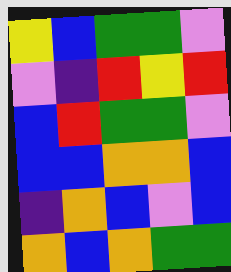[["yellow", "blue", "green", "green", "violet"], ["violet", "indigo", "red", "yellow", "red"], ["blue", "red", "green", "green", "violet"], ["blue", "blue", "orange", "orange", "blue"], ["indigo", "orange", "blue", "violet", "blue"], ["orange", "blue", "orange", "green", "green"]]